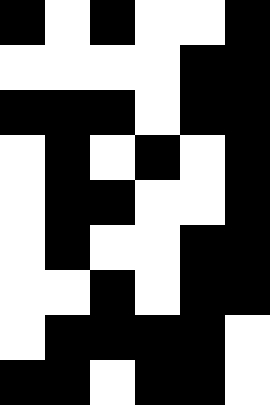[["black", "white", "black", "white", "white", "black"], ["white", "white", "white", "white", "black", "black"], ["black", "black", "black", "white", "black", "black"], ["white", "black", "white", "black", "white", "black"], ["white", "black", "black", "white", "white", "black"], ["white", "black", "white", "white", "black", "black"], ["white", "white", "black", "white", "black", "black"], ["white", "black", "black", "black", "black", "white"], ["black", "black", "white", "black", "black", "white"]]